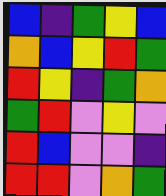[["blue", "indigo", "green", "yellow", "blue"], ["orange", "blue", "yellow", "red", "green"], ["red", "yellow", "indigo", "green", "orange"], ["green", "red", "violet", "yellow", "violet"], ["red", "blue", "violet", "violet", "indigo"], ["red", "red", "violet", "orange", "green"]]